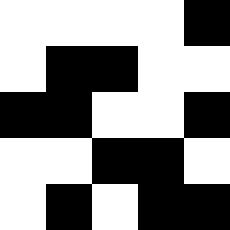[["white", "white", "white", "white", "black"], ["white", "black", "black", "white", "white"], ["black", "black", "white", "white", "black"], ["white", "white", "black", "black", "white"], ["white", "black", "white", "black", "black"]]